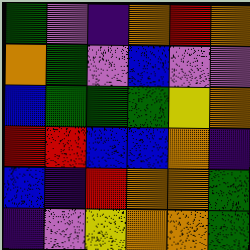[["green", "violet", "indigo", "orange", "red", "orange"], ["orange", "green", "violet", "blue", "violet", "violet"], ["blue", "green", "green", "green", "yellow", "orange"], ["red", "red", "blue", "blue", "orange", "indigo"], ["blue", "indigo", "red", "orange", "orange", "green"], ["indigo", "violet", "yellow", "orange", "orange", "green"]]